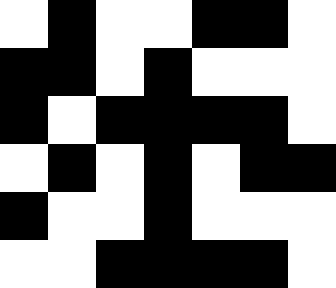[["white", "black", "white", "white", "black", "black", "white"], ["black", "black", "white", "black", "white", "white", "white"], ["black", "white", "black", "black", "black", "black", "white"], ["white", "black", "white", "black", "white", "black", "black"], ["black", "white", "white", "black", "white", "white", "white"], ["white", "white", "black", "black", "black", "black", "white"]]